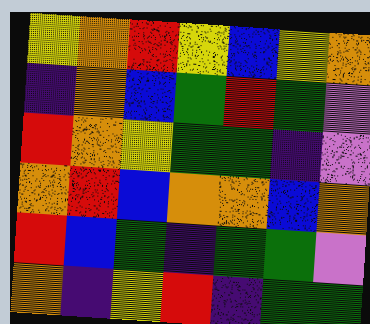[["yellow", "orange", "red", "yellow", "blue", "yellow", "orange"], ["indigo", "orange", "blue", "green", "red", "green", "violet"], ["red", "orange", "yellow", "green", "green", "indigo", "violet"], ["orange", "red", "blue", "orange", "orange", "blue", "orange"], ["red", "blue", "green", "indigo", "green", "green", "violet"], ["orange", "indigo", "yellow", "red", "indigo", "green", "green"]]